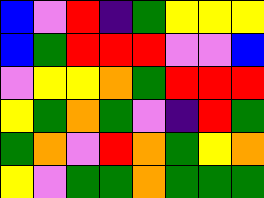[["blue", "violet", "red", "indigo", "green", "yellow", "yellow", "yellow"], ["blue", "green", "red", "red", "red", "violet", "violet", "blue"], ["violet", "yellow", "yellow", "orange", "green", "red", "red", "red"], ["yellow", "green", "orange", "green", "violet", "indigo", "red", "green"], ["green", "orange", "violet", "red", "orange", "green", "yellow", "orange"], ["yellow", "violet", "green", "green", "orange", "green", "green", "green"]]